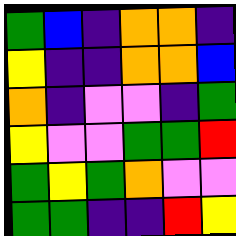[["green", "blue", "indigo", "orange", "orange", "indigo"], ["yellow", "indigo", "indigo", "orange", "orange", "blue"], ["orange", "indigo", "violet", "violet", "indigo", "green"], ["yellow", "violet", "violet", "green", "green", "red"], ["green", "yellow", "green", "orange", "violet", "violet"], ["green", "green", "indigo", "indigo", "red", "yellow"]]